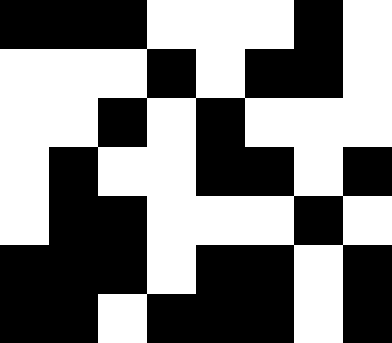[["black", "black", "black", "white", "white", "white", "black", "white"], ["white", "white", "white", "black", "white", "black", "black", "white"], ["white", "white", "black", "white", "black", "white", "white", "white"], ["white", "black", "white", "white", "black", "black", "white", "black"], ["white", "black", "black", "white", "white", "white", "black", "white"], ["black", "black", "black", "white", "black", "black", "white", "black"], ["black", "black", "white", "black", "black", "black", "white", "black"]]